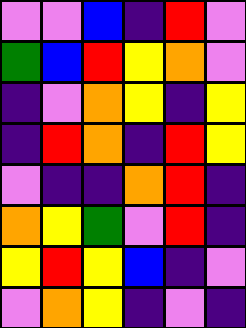[["violet", "violet", "blue", "indigo", "red", "violet"], ["green", "blue", "red", "yellow", "orange", "violet"], ["indigo", "violet", "orange", "yellow", "indigo", "yellow"], ["indigo", "red", "orange", "indigo", "red", "yellow"], ["violet", "indigo", "indigo", "orange", "red", "indigo"], ["orange", "yellow", "green", "violet", "red", "indigo"], ["yellow", "red", "yellow", "blue", "indigo", "violet"], ["violet", "orange", "yellow", "indigo", "violet", "indigo"]]